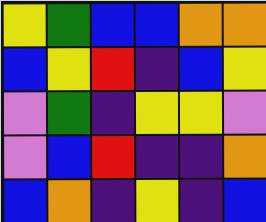[["yellow", "green", "blue", "blue", "orange", "orange"], ["blue", "yellow", "red", "indigo", "blue", "yellow"], ["violet", "green", "indigo", "yellow", "yellow", "violet"], ["violet", "blue", "red", "indigo", "indigo", "orange"], ["blue", "orange", "indigo", "yellow", "indigo", "blue"]]